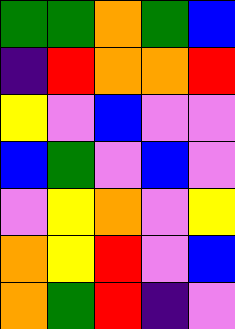[["green", "green", "orange", "green", "blue"], ["indigo", "red", "orange", "orange", "red"], ["yellow", "violet", "blue", "violet", "violet"], ["blue", "green", "violet", "blue", "violet"], ["violet", "yellow", "orange", "violet", "yellow"], ["orange", "yellow", "red", "violet", "blue"], ["orange", "green", "red", "indigo", "violet"]]